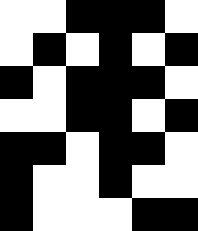[["white", "white", "black", "black", "black", "white"], ["white", "black", "white", "black", "white", "black"], ["black", "white", "black", "black", "black", "white"], ["white", "white", "black", "black", "white", "black"], ["black", "black", "white", "black", "black", "white"], ["black", "white", "white", "black", "white", "white"], ["black", "white", "white", "white", "black", "black"]]